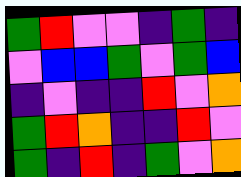[["green", "red", "violet", "violet", "indigo", "green", "indigo"], ["violet", "blue", "blue", "green", "violet", "green", "blue"], ["indigo", "violet", "indigo", "indigo", "red", "violet", "orange"], ["green", "red", "orange", "indigo", "indigo", "red", "violet"], ["green", "indigo", "red", "indigo", "green", "violet", "orange"]]